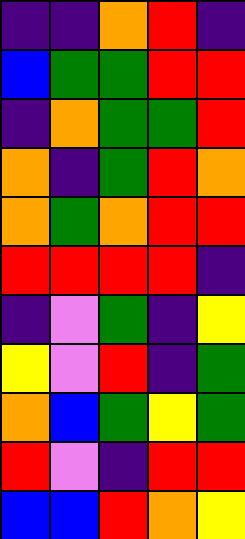[["indigo", "indigo", "orange", "red", "indigo"], ["blue", "green", "green", "red", "red"], ["indigo", "orange", "green", "green", "red"], ["orange", "indigo", "green", "red", "orange"], ["orange", "green", "orange", "red", "red"], ["red", "red", "red", "red", "indigo"], ["indigo", "violet", "green", "indigo", "yellow"], ["yellow", "violet", "red", "indigo", "green"], ["orange", "blue", "green", "yellow", "green"], ["red", "violet", "indigo", "red", "red"], ["blue", "blue", "red", "orange", "yellow"]]